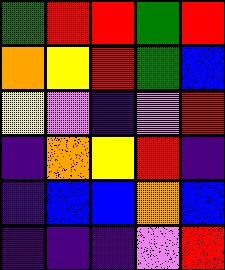[["green", "red", "red", "green", "red"], ["orange", "yellow", "red", "green", "blue"], ["yellow", "violet", "indigo", "violet", "red"], ["indigo", "orange", "yellow", "red", "indigo"], ["indigo", "blue", "blue", "orange", "blue"], ["indigo", "indigo", "indigo", "violet", "red"]]